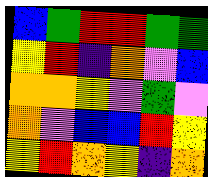[["blue", "green", "red", "red", "green", "green"], ["yellow", "red", "indigo", "orange", "violet", "blue"], ["orange", "orange", "yellow", "violet", "green", "violet"], ["orange", "violet", "blue", "blue", "red", "yellow"], ["yellow", "red", "orange", "yellow", "indigo", "orange"]]